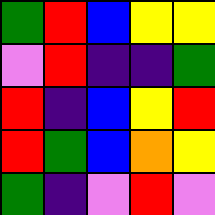[["green", "red", "blue", "yellow", "yellow"], ["violet", "red", "indigo", "indigo", "green"], ["red", "indigo", "blue", "yellow", "red"], ["red", "green", "blue", "orange", "yellow"], ["green", "indigo", "violet", "red", "violet"]]